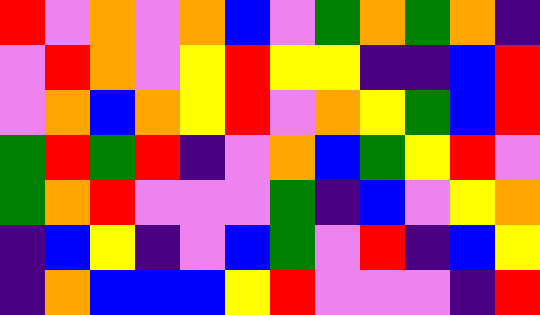[["red", "violet", "orange", "violet", "orange", "blue", "violet", "green", "orange", "green", "orange", "indigo"], ["violet", "red", "orange", "violet", "yellow", "red", "yellow", "yellow", "indigo", "indigo", "blue", "red"], ["violet", "orange", "blue", "orange", "yellow", "red", "violet", "orange", "yellow", "green", "blue", "red"], ["green", "red", "green", "red", "indigo", "violet", "orange", "blue", "green", "yellow", "red", "violet"], ["green", "orange", "red", "violet", "violet", "violet", "green", "indigo", "blue", "violet", "yellow", "orange"], ["indigo", "blue", "yellow", "indigo", "violet", "blue", "green", "violet", "red", "indigo", "blue", "yellow"], ["indigo", "orange", "blue", "blue", "blue", "yellow", "red", "violet", "violet", "violet", "indigo", "red"]]